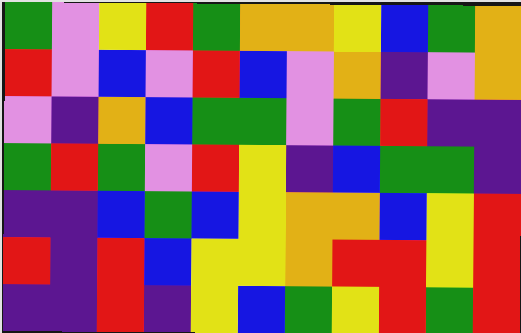[["green", "violet", "yellow", "red", "green", "orange", "orange", "yellow", "blue", "green", "orange"], ["red", "violet", "blue", "violet", "red", "blue", "violet", "orange", "indigo", "violet", "orange"], ["violet", "indigo", "orange", "blue", "green", "green", "violet", "green", "red", "indigo", "indigo"], ["green", "red", "green", "violet", "red", "yellow", "indigo", "blue", "green", "green", "indigo"], ["indigo", "indigo", "blue", "green", "blue", "yellow", "orange", "orange", "blue", "yellow", "red"], ["red", "indigo", "red", "blue", "yellow", "yellow", "orange", "red", "red", "yellow", "red"], ["indigo", "indigo", "red", "indigo", "yellow", "blue", "green", "yellow", "red", "green", "red"]]